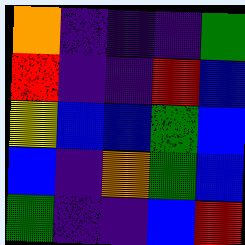[["orange", "indigo", "indigo", "indigo", "green"], ["red", "indigo", "indigo", "red", "blue"], ["yellow", "blue", "blue", "green", "blue"], ["blue", "indigo", "orange", "green", "blue"], ["green", "indigo", "indigo", "blue", "red"]]